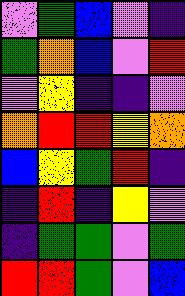[["violet", "green", "blue", "violet", "indigo"], ["green", "orange", "blue", "violet", "red"], ["violet", "yellow", "indigo", "indigo", "violet"], ["orange", "red", "red", "yellow", "orange"], ["blue", "yellow", "green", "red", "indigo"], ["indigo", "red", "indigo", "yellow", "violet"], ["indigo", "green", "green", "violet", "green"], ["red", "red", "green", "violet", "blue"]]